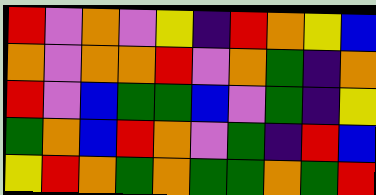[["red", "violet", "orange", "violet", "yellow", "indigo", "red", "orange", "yellow", "blue"], ["orange", "violet", "orange", "orange", "red", "violet", "orange", "green", "indigo", "orange"], ["red", "violet", "blue", "green", "green", "blue", "violet", "green", "indigo", "yellow"], ["green", "orange", "blue", "red", "orange", "violet", "green", "indigo", "red", "blue"], ["yellow", "red", "orange", "green", "orange", "green", "green", "orange", "green", "red"]]